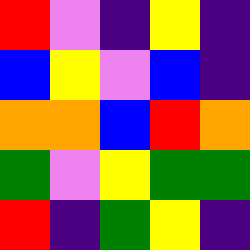[["red", "violet", "indigo", "yellow", "indigo"], ["blue", "yellow", "violet", "blue", "indigo"], ["orange", "orange", "blue", "red", "orange"], ["green", "violet", "yellow", "green", "green"], ["red", "indigo", "green", "yellow", "indigo"]]